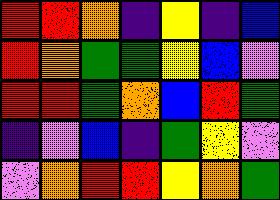[["red", "red", "orange", "indigo", "yellow", "indigo", "blue"], ["red", "orange", "green", "green", "yellow", "blue", "violet"], ["red", "red", "green", "orange", "blue", "red", "green"], ["indigo", "violet", "blue", "indigo", "green", "yellow", "violet"], ["violet", "orange", "red", "red", "yellow", "orange", "green"]]